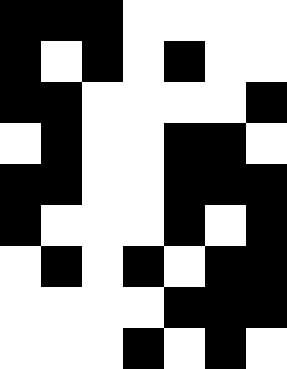[["black", "black", "black", "white", "white", "white", "white"], ["black", "white", "black", "white", "black", "white", "white"], ["black", "black", "white", "white", "white", "white", "black"], ["white", "black", "white", "white", "black", "black", "white"], ["black", "black", "white", "white", "black", "black", "black"], ["black", "white", "white", "white", "black", "white", "black"], ["white", "black", "white", "black", "white", "black", "black"], ["white", "white", "white", "white", "black", "black", "black"], ["white", "white", "white", "black", "white", "black", "white"]]